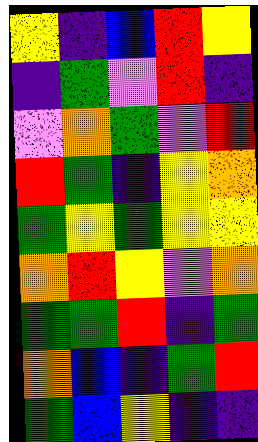[["yellow", "indigo", "blue", "red", "yellow"], ["indigo", "green", "violet", "red", "indigo"], ["violet", "orange", "green", "violet", "red"], ["red", "green", "indigo", "yellow", "orange"], ["green", "yellow", "green", "yellow", "yellow"], ["orange", "red", "yellow", "violet", "orange"], ["green", "green", "red", "indigo", "green"], ["orange", "blue", "indigo", "green", "red"], ["green", "blue", "yellow", "indigo", "indigo"]]